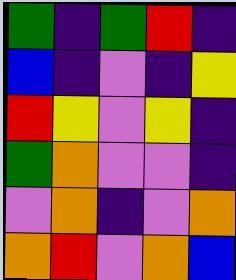[["green", "indigo", "green", "red", "indigo"], ["blue", "indigo", "violet", "indigo", "yellow"], ["red", "yellow", "violet", "yellow", "indigo"], ["green", "orange", "violet", "violet", "indigo"], ["violet", "orange", "indigo", "violet", "orange"], ["orange", "red", "violet", "orange", "blue"]]